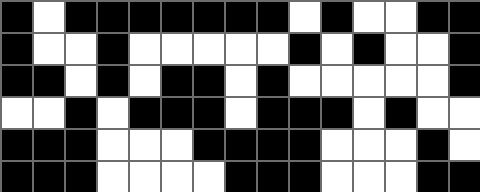[["black", "white", "black", "black", "black", "black", "black", "black", "black", "white", "black", "white", "white", "black", "black"], ["black", "white", "white", "black", "white", "white", "white", "white", "white", "black", "white", "black", "white", "white", "black"], ["black", "black", "white", "black", "white", "black", "black", "white", "black", "white", "white", "white", "white", "white", "black"], ["white", "white", "black", "white", "black", "black", "black", "white", "black", "black", "black", "white", "black", "white", "white"], ["black", "black", "black", "white", "white", "white", "black", "black", "black", "black", "white", "white", "white", "black", "white"], ["black", "black", "black", "white", "white", "white", "white", "black", "black", "black", "white", "white", "white", "black", "black"]]